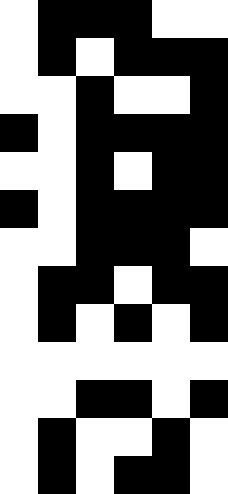[["white", "black", "black", "black", "white", "white"], ["white", "black", "white", "black", "black", "black"], ["white", "white", "black", "white", "white", "black"], ["black", "white", "black", "black", "black", "black"], ["white", "white", "black", "white", "black", "black"], ["black", "white", "black", "black", "black", "black"], ["white", "white", "black", "black", "black", "white"], ["white", "black", "black", "white", "black", "black"], ["white", "black", "white", "black", "white", "black"], ["white", "white", "white", "white", "white", "white"], ["white", "white", "black", "black", "white", "black"], ["white", "black", "white", "white", "black", "white"], ["white", "black", "white", "black", "black", "white"]]